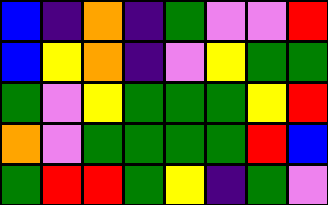[["blue", "indigo", "orange", "indigo", "green", "violet", "violet", "red"], ["blue", "yellow", "orange", "indigo", "violet", "yellow", "green", "green"], ["green", "violet", "yellow", "green", "green", "green", "yellow", "red"], ["orange", "violet", "green", "green", "green", "green", "red", "blue"], ["green", "red", "red", "green", "yellow", "indigo", "green", "violet"]]